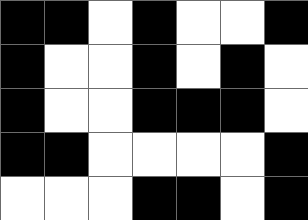[["black", "black", "white", "black", "white", "white", "black"], ["black", "white", "white", "black", "white", "black", "white"], ["black", "white", "white", "black", "black", "black", "white"], ["black", "black", "white", "white", "white", "white", "black"], ["white", "white", "white", "black", "black", "white", "black"]]